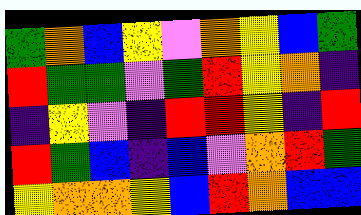[["green", "orange", "blue", "yellow", "violet", "orange", "yellow", "blue", "green"], ["red", "green", "green", "violet", "green", "red", "yellow", "orange", "indigo"], ["indigo", "yellow", "violet", "indigo", "red", "red", "yellow", "indigo", "red"], ["red", "green", "blue", "indigo", "blue", "violet", "orange", "red", "green"], ["yellow", "orange", "orange", "yellow", "blue", "red", "orange", "blue", "blue"]]